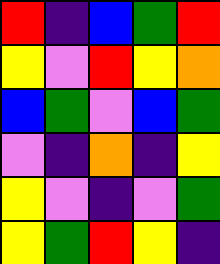[["red", "indigo", "blue", "green", "red"], ["yellow", "violet", "red", "yellow", "orange"], ["blue", "green", "violet", "blue", "green"], ["violet", "indigo", "orange", "indigo", "yellow"], ["yellow", "violet", "indigo", "violet", "green"], ["yellow", "green", "red", "yellow", "indigo"]]